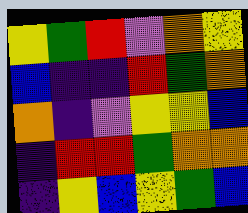[["yellow", "green", "red", "violet", "orange", "yellow"], ["blue", "indigo", "indigo", "red", "green", "orange"], ["orange", "indigo", "violet", "yellow", "yellow", "blue"], ["indigo", "red", "red", "green", "orange", "orange"], ["indigo", "yellow", "blue", "yellow", "green", "blue"]]